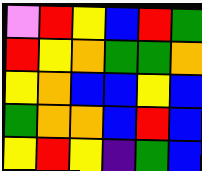[["violet", "red", "yellow", "blue", "red", "green"], ["red", "yellow", "orange", "green", "green", "orange"], ["yellow", "orange", "blue", "blue", "yellow", "blue"], ["green", "orange", "orange", "blue", "red", "blue"], ["yellow", "red", "yellow", "indigo", "green", "blue"]]